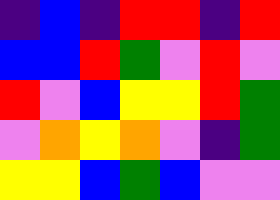[["indigo", "blue", "indigo", "red", "red", "indigo", "red"], ["blue", "blue", "red", "green", "violet", "red", "violet"], ["red", "violet", "blue", "yellow", "yellow", "red", "green"], ["violet", "orange", "yellow", "orange", "violet", "indigo", "green"], ["yellow", "yellow", "blue", "green", "blue", "violet", "violet"]]